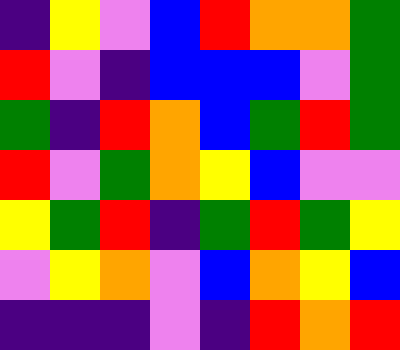[["indigo", "yellow", "violet", "blue", "red", "orange", "orange", "green"], ["red", "violet", "indigo", "blue", "blue", "blue", "violet", "green"], ["green", "indigo", "red", "orange", "blue", "green", "red", "green"], ["red", "violet", "green", "orange", "yellow", "blue", "violet", "violet"], ["yellow", "green", "red", "indigo", "green", "red", "green", "yellow"], ["violet", "yellow", "orange", "violet", "blue", "orange", "yellow", "blue"], ["indigo", "indigo", "indigo", "violet", "indigo", "red", "orange", "red"]]